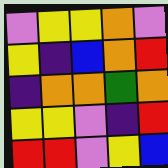[["violet", "yellow", "yellow", "orange", "violet"], ["yellow", "indigo", "blue", "orange", "red"], ["indigo", "orange", "orange", "green", "orange"], ["yellow", "yellow", "violet", "indigo", "red"], ["red", "red", "violet", "yellow", "blue"]]